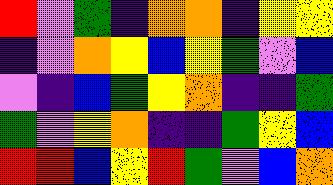[["red", "violet", "green", "indigo", "orange", "orange", "indigo", "yellow", "yellow"], ["indigo", "violet", "orange", "yellow", "blue", "yellow", "green", "violet", "blue"], ["violet", "indigo", "blue", "green", "yellow", "orange", "indigo", "indigo", "green"], ["green", "violet", "yellow", "orange", "indigo", "indigo", "green", "yellow", "blue"], ["red", "red", "blue", "yellow", "red", "green", "violet", "blue", "orange"]]